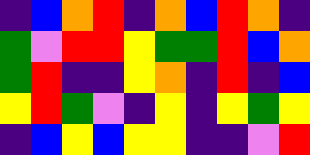[["indigo", "blue", "orange", "red", "indigo", "orange", "blue", "red", "orange", "indigo"], ["green", "violet", "red", "red", "yellow", "green", "green", "red", "blue", "orange"], ["green", "red", "indigo", "indigo", "yellow", "orange", "indigo", "red", "indigo", "blue"], ["yellow", "red", "green", "violet", "indigo", "yellow", "indigo", "yellow", "green", "yellow"], ["indigo", "blue", "yellow", "blue", "yellow", "yellow", "indigo", "indigo", "violet", "red"]]